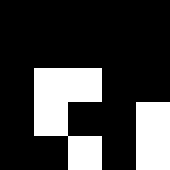[["black", "black", "black", "black", "black"], ["black", "black", "black", "black", "black"], ["black", "white", "white", "black", "black"], ["black", "white", "black", "black", "white"], ["black", "black", "white", "black", "white"]]